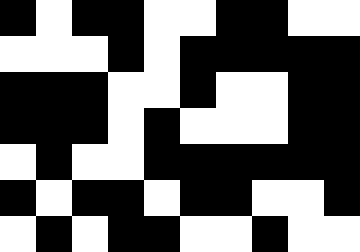[["black", "white", "black", "black", "white", "white", "black", "black", "white", "white"], ["white", "white", "white", "black", "white", "black", "black", "black", "black", "black"], ["black", "black", "black", "white", "white", "black", "white", "white", "black", "black"], ["black", "black", "black", "white", "black", "white", "white", "white", "black", "black"], ["white", "black", "white", "white", "black", "black", "black", "black", "black", "black"], ["black", "white", "black", "black", "white", "black", "black", "white", "white", "black"], ["white", "black", "white", "black", "black", "white", "white", "black", "white", "white"]]